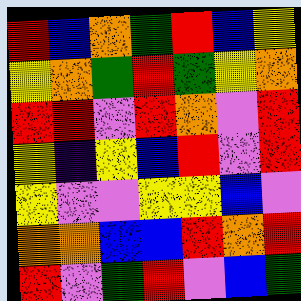[["red", "blue", "orange", "green", "red", "blue", "yellow"], ["yellow", "orange", "green", "red", "green", "yellow", "orange"], ["red", "red", "violet", "red", "orange", "violet", "red"], ["yellow", "indigo", "yellow", "blue", "red", "violet", "red"], ["yellow", "violet", "violet", "yellow", "yellow", "blue", "violet"], ["orange", "orange", "blue", "blue", "red", "orange", "red"], ["red", "violet", "green", "red", "violet", "blue", "green"]]